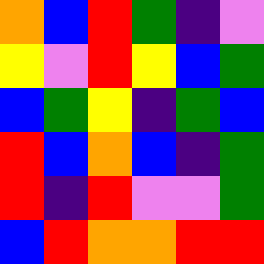[["orange", "blue", "red", "green", "indigo", "violet"], ["yellow", "violet", "red", "yellow", "blue", "green"], ["blue", "green", "yellow", "indigo", "green", "blue"], ["red", "blue", "orange", "blue", "indigo", "green"], ["red", "indigo", "red", "violet", "violet", "green"], ["blue", "red", "orange", "orange", "red", "red"]]